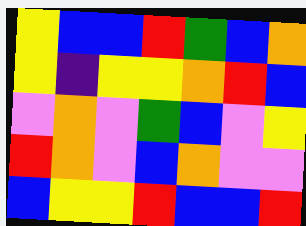[["yellow", "blue", "blue", "red", "green", "blue", "orange"], ["yellow", "indigo", "yellow", "yellow", "orange", "red", "blue"], ["violet", "orange", "violet", "green", "blue", "violet", "yellow"], ["red", "orange", "violet", "blue", "orange", "violet", "violet"], ["blue", "yellow", "yellow", "red", "blue", "blue", "red"]]